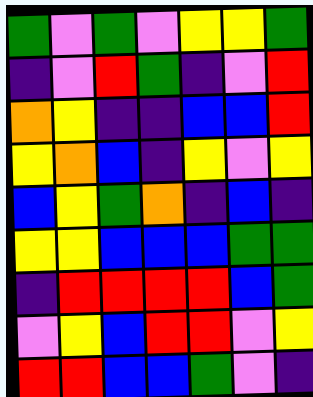[["green", "violet", "green", "violet", "yellow", "yellow", "green"], ["indigo", "violet", "red", "green", "indigo", "violet", "red"], ["orange", "yellow", "indigo", "indigo", "blue", "blue", "red"], ["yellow", "orange", "blue", "indigo", "yellow", "violet", "yellow"], ["blue", "yellow", "green", "orange", "indigo", "blue", "indigo"], ["yellow", "yellow", "blue", "blue", "blue", "green", "green"], ["indigo", "red", "red", "red", "red", "blue", "green"], ["violet", "yellow", "blue", "red", "red", "violet", "yellow"], ["red", "red", "blue", "blue", "green", "violet", "indigo"]]